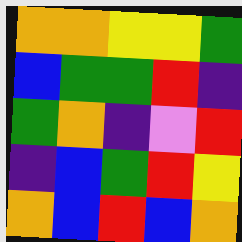[["orange", "orange", "yellow", "yellow", "green"], ["blue", "green", "green", "red", "indigo"], ["green", "orange", "indigo", "violet", "red"], ["indigo", "blue", "green", "red", "yellow"], ["orange", "blue", "red", "blue", "orange"]]